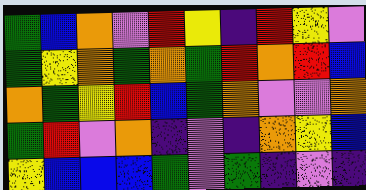[["green", "blue", "orange", "violet", "red", "yellow", "indigo", "red", "yellow", "violet"], ["green", "yellow", "orange", "green", "orange", "green", "red", "orange", "red", "blue"], ["orange", "green", "yellow", "red", "blue", "green", "orange", "violet", "violet", "orange"], ["green", "red", "violet", "orange", "indigo", "violet", "indigo", "orange", "yellow", "blue"], ["yellow", "blue", "blue", "blue", "green", "violet", "green", "indigo", "violet", "indigo"]]